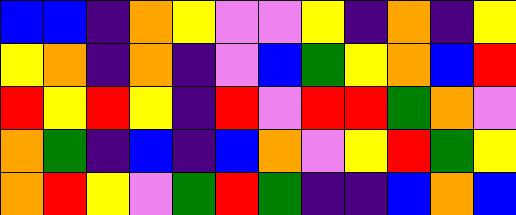[["blue", "blue", "indigo", "orange", "yellow", "violet", "violet", "yellow", "indigo", "orange", "indigo", "yellow"], ["yellow", "orange", "indigo", "orange", "indigo", "violet", "blue", "green", "yellow", "orange", "blue", "red"], ["red", "yellow", "red", "yellow", "indigo", "red", "violet", "red", "red", "green", "orange", "violet"], ["orange", "green", "indigo", "blue", "indigo", "blue", "orange", "violet", "yellow", "red", "green", "yellow"], ["orange", "red", "yellow", "violet", "green", "red", "green", "indigo", "indigo", "blue", "orange", "blue"]]